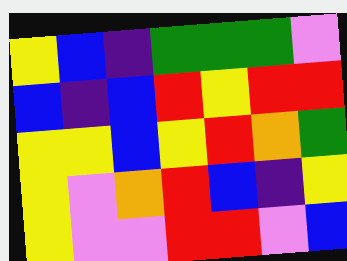[["yellow", "blue", "indigo", "green", "green", "green", "violet"], ["blue", "indigo", "blue", "red", "yellow", "red", "red"], ["yellow", "yellow", "blue", "yellow", "red", "orange", "green"], ["yellow", "violet", "orange", "red", "blue", "indigo", "yellow"], ["yellow", "violet", "violet", "red", "red", "violet", "blue"]]